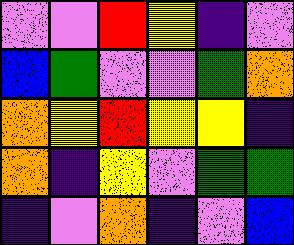[["violet", "violet", "red", "yellow", "indigo", "violet"], ["blue", "green", "violet", "violet", "green", "orange"], ["orange", "yellow", "red", "yellow", "yellow", "indigo"], ["orange", "indigo", "yellow", "violet", "green", "green"], ["indigo", "violet", "orange", "indigo", "violet", "blue"]]